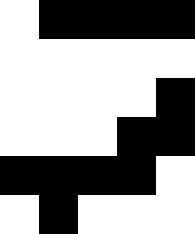[["white", "black", "black", "black", "black"], ["white", "white", "white", "white", "white"], ["white", "white", "white", "white", "black"], ["white", "white", "white", "black", "black"], ["black", "black", "black", "black", "white"], ["white", "black", "white", "white", "white"]]